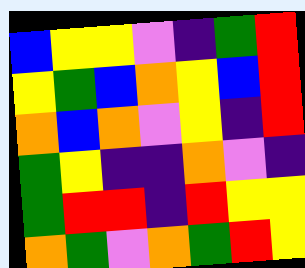[["blue", "yellow", "yellow", "violet", "indigo", "green", "red"], ["yellow", "green", "blue", "orange", "yellow", "blue", "red"], ["orange", "blue", "orange", "violet", "yellow", "indigo", "red"], ["green", "yellow", "indigo", "indigo", "orange", "violet", "indigo"], ["green", "red", "red", "indigo", "red", "yellow", "yellow"], ["orange", "green", "violet", "orange", "green", "red", "yellow"]]